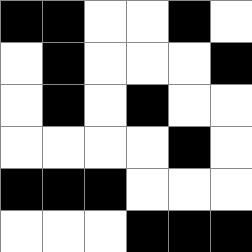[["black", "black", "white", "white", "black", "white"], ["white", "black", "white", "white", "white", "black"], ["white", "black", "white", "black", "white", "white"], ["white", "white", "white", "white", "black", "white"], ["black", "black", "black", "white", "white", "white"], ["white", "white", "white", "black", "black", "black"]]